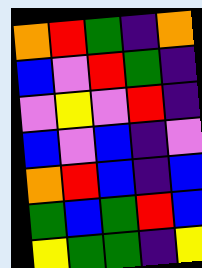[["orange", "red", "green", "indigo", "orange"], ["blue", "violet", "red", "green", "indigo"], ["violet", "yellow", "violet", "red", "indigo"], ["blue", "violet", "blue", "indigo", "violet"], ["orange", "red", "blue", "indigo", "blue"], ["green", "blue", "green", "red", "blue"], ["yellow", "green", "green", "indigo", "yellow"]]